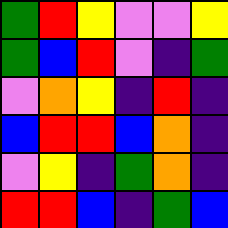[["green", "red", "yellow", "violet", "violet", "yellow"], ["green", "blue", "red", "violet", "indigo", "green"], ["violet", "orange", "yellow", "indigo", "red", "indigo"], ["blue", "red", "red", "blue", "orange", "indigo"], ["violet", "yellow", "indigo", "green", "orange", "indigo"], ["red", "red", "blue", "indigo", "green", "blue"]]